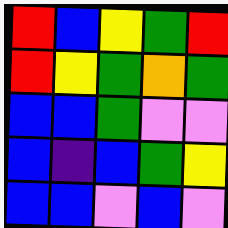[["red", "blue", "yellow", "green", "red"], ["red", "yellow", "green", "orange", "green"], ["blue", "blue", "green", "violet", "violet"], ["blue", "indigo", "blue", "green", "yellow"], ["blue", "blue", "violet", "blue", "violet"]]